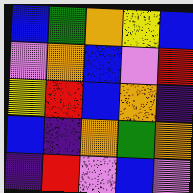[["blue", "green", "orange", "yellow", "blue"], ["violet", "orange", "blue", "violet", "red"], ["yellow", "red", "blue", "orange", "indigo"], ["blue", "indigo", "orange", "green", "orange"], ["indigo", "red", "violet", "blue", "violet"]]